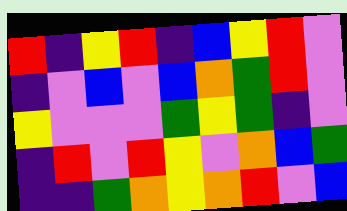[["red", "indigo", "yellow", "red", "indigo", "blue", "yellow", "red", "violet"], ["indigo", "violet", "blue", "violet", "blue", "orange", "green", "red", "violet"], ["yellow", "violet", "violet", "violet", "green", "yellow", "green", "indigo", "violet"], ["indigo", "red", "violet", "red", "yellow", "violet", "orange", "blue", "green"], ["indigo", "indigo", "green", "orange", "yellow", "orange", "red", "violet", "blue"]]